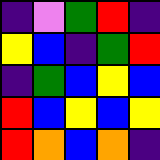[["indigo", "violet", "green", "red", "indigo"], ["yellow", "blue", "indigo", "green", "red"], ["indigo", "green", "blue", "yellow", "blue"], ["red", "blue", "yellow", "blue", "yellow"], ["red", "orange", "blue", "orange", "indigo"]]